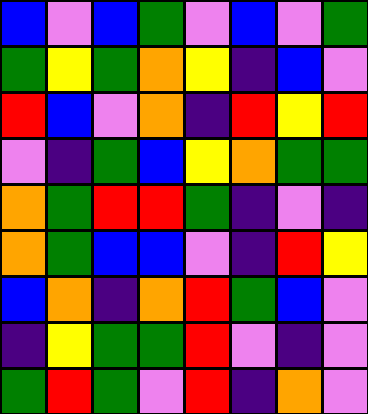[["blue", "violet", "blue", "green", "violet", "blue", "violet", "green"], ["green", "yellow", "green", "orange", "yellow", "indigo", "blue", "violet"], ["red", "blue", "violet", "orange", "indigo", "red", "yellow", "red"], ["violet", "indigo", "green", "blue", "yellow", "orange", "green", "green"], ["orange", "green", "red", "red", "green", "indigo", "violet", "indigo"], ["orange", "green", "blue", "blue", "violet", "indigo", "red", "yellow"], ["blue", "orange", "indigo", "orange", "red", "green", "blue", "violet"], ["indigo", "yellow", "green", "green", "red", "violet", "indigo", "violet"], ["green", "red", "green", "violet", "red", "indigo", "orange", "violet"]]